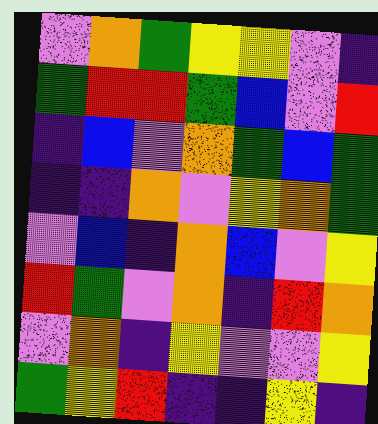[["violet", "orange", "green", "yellow", "yellow", "violet", "indigo"], ["green", "red", "red", "green", "blue", "violet", "red"], ["indigo", "blue", "violet", "orange", "green", "blue", "green"], ["indigo", "indigo", "orange", "violet", "yellow", "orange", "green"], ["violet", "blue", "indigo", "orange", "blue", "violet", "yellow"], ["red", "green", "violet", "orange", "indigo", "red", "orange"], ["violet", "orange", "indigo", "yellow", "violet", "violet", "yellow"], ["green", "yellow", "red", "indigo", "indigo", "yellow", "indigo"]]